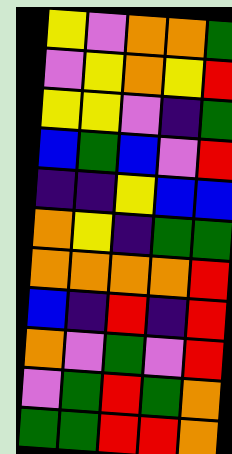[["yellow", "violet", "orange", "orange", "green"], ["violet", "yellow", "orange", "yellow", "red"], ["yellow", "yellow", "violet", "indigo", "green"], ["blue", "green", "blue", "violet", "red"], ["indigo", "indigo", "yellow", "blue", "blue"], ["orange", "yellow", "indigo", "green", "green"], ["orange", "orange", "orange", "orange", "red"], ["blue", "indigo", "red", "indigo", "red"], ["orange", "violet", "green", "violet", "red"], ["violet", "green", "red", "green", "orange"], ["green", "green", "red", "red", "orange"]]